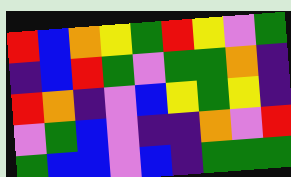[["red", "blue", "orange", "yellow", "green", "red", "yellow", "violet", "green"], ["indigo", "blue", "red", "green", "violet", "green", "green", "orange", "indigo"], ["red", "orange", "indigo", "violet", "blue", "yellow", "green", "yellow", "indigo"], ["violet", "green", "blue", "violet", "indigo", "indigo", "orange", "violet", "red"], ["green", "blue", "blue", "violet", "blue", "indigo", "green", "green", "green"]]